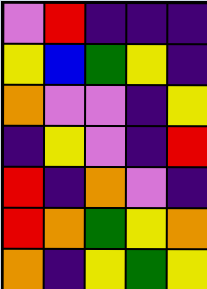[["violet", "red", "indigo", "indigo", "indigo"], ["yellow", "blue", "green", "yellow", "indigo"], ["orange", "violet", "violet", "indigo", "yellow"], ["indigo", "yellow", "violet", "indigo", "red"], ["red", "indigo", "orange", "violet", "indigo"], ["red", "orange", "green", "yellow", "orange"], ["orange", "indigo", "yellow", "green", "yellow"]]